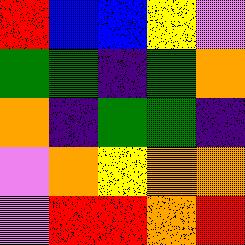[["red", "blue", "blue", "yellow", "violet"], ["green", "green", "indigo", "green", "orange"], ["orange", "indigo", "green", "green", "indigo"], ["violet", "orange", "yellow", "orange", "orange"], ["violet", "red", "red", "orange", "red"]]